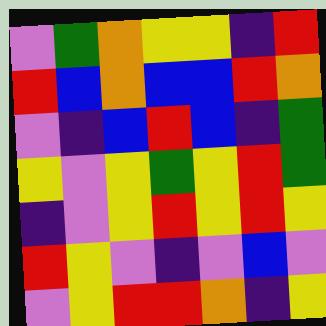[["violet", "green", "orange", "yellow", "yellow", "indigo", "red"], ["red", "blue", "orange", "blue", "blue", "red", "orange"], ["violet", "indigo", "blue", "red", "blue", "indigo", "green"], ["yellow", "violet", "yellow", "green", "yellow", "red", "green"], ["indigo", "violet", "yellow", "red", "yellow", "red", "yellow"], ["red", "yellow", "violet", "indigo", "violet", "blue", "violet"], ["violet", "yellow", "red", "red", "orange", "indigo", "yellow"]]